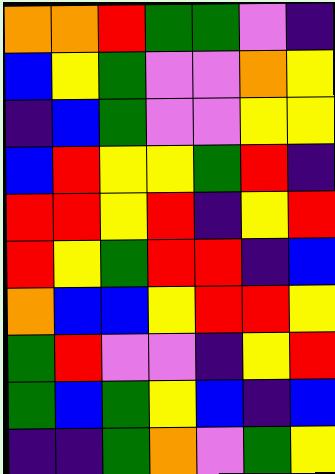[["orange", "orange", "red", "green", "green", "violet", "indigo"], ["blue", "yellow", "green", "violet", "violet", "orange", "yellow"], ["indigo", "blue", "green", "violet", "violet", "yellow", "yellow"], ["blue", "red", "yellow", "yellow", "green", "red", "indigo"], ["red", "red", "yellow", "red", "indigo", "yellow", "red"], ["red", "yellow", "green", "red", "red", "indigo", "blue"], ["orange", "blue", "blue", "yellow", "red", "red", "yellow"], ["green", "red", "violet", "violet", "indigo", "yellow", "red"], ["green", "blue", "green", "yellow", "blue", "indigo", "blue"], ["indigo", "indigo", "green", "orange", "violet", "green", "yellow"]]